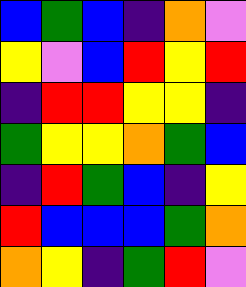[["blue", "green", "blue", "indigo", "orange", "violet"], ["yellow", "violet", "blue", "red", "yellow", "red"], ["indigo", "red", "red", "yellow", "yellow", "indigo"], ["green", "yellow", "yellow", "orange", "green", "blue"], ["indigo", "red", "green", "blue", "indigo", "yellow"], ["red", "blue", "blue", "blue", "green", "orange"], ["orange", "yellow", "indigo", "green", "red", "violet"]]